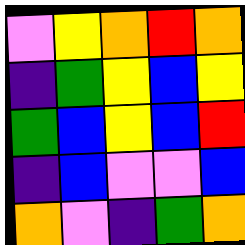[["violet", "yellow", "orange", "red", "orange"], ["indigo", "green", "yellow", "blue", "yellow"], ["green", "blue", "yellow", "blue", "red"], ["indigo", "blue", "violet", "violet", "blue"], ["orange", "violet", "indigo", "green", "orange"]]